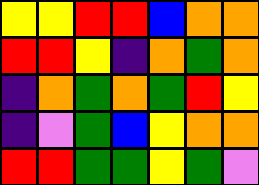[["yellow", "yellow", "red", "red", "blue", "orange", "orange"], ["red", "red", "yellow", "indigo", "orange", "green", "orange"], ["indigo", "orange", "green", "orange", "green", "red", "yellow"], ["indigo", "violet", "green", "blue", "yellow", "orange", "orange"], ["red", "red", "green", "green", "yellow", "green", "violet"]]